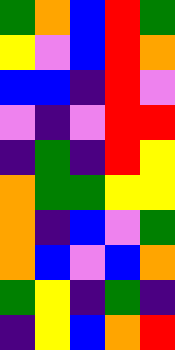[["green", "orange", "blue", "red", "green"], ["yellow", "violet", "blue", "red", "orange"], ["blue", "blue", "indigo", "red", "violet"], ["violet", "indigo", "violet", "red", "red"], ["indigo", "green", "indigo", "red", "yellow"], ["orange", "green", "green", "yellow", "yellow"], ["orange", "indigo", "blue", "violet", "green"], ["orange", "blue", "violet", "blue", "orange"], ["green", "yellow", "indigo", "green", "indigo"], ["indigo", "yellow", "blue", "orange", "red"]]